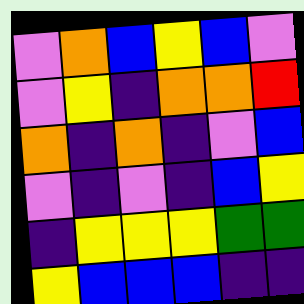[["violet", "orange", "blue", "yellow", "blue", "violet"], ["violet", "yellow", "indigo", "orange", "orange", "red"], ["orange", "indigo", "orange", "indigo", "violet", "blue"], ["violet", "indigo", "violet", "indigo", "blue", "yellow"], ["indigo", "yellow", "yellow", "yellow", "green", "green"], ["yellow", "blue", "blue", "blue", "indigo", "indigo"]]